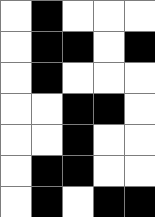[["white", "black", "white", "white", "white"], ["white", "black", "black", "white", "black"], ["white", "black", "white", "white", "white"], ["white", "white", "black", "black", "white"], ["white", "white", "black", "white", "white"], ["white", "black", "black", "white", "white"], ["white", "black", "white", "black", "black"]]